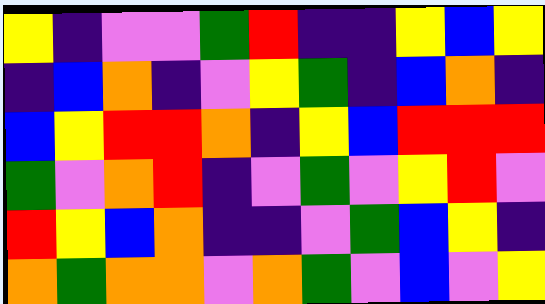[["yellow", "indigo", "violet", "violet", "green", "red", "indigo", "indigo", "yellow", "blue", "yellow"], ["indigo", "blue", "orange", "indigo", "violet", "yellow", "green", "indigo", "blue", "orange", "indigo"], ["blue", "yellow", "red", "red", "orange", "indigo", "yellow", "blue", "red", "red", "red"], ["green", "violet", "orange", "red", "indigo", "violet", "green", "violet", "yellow", "red", "violet"], ["red", "yellow", "blue", "orange", "indigo", "indigo", "violet", "green", "blue", "yellow", "indigo"], ["orange", "green", "orange", "orange", "violet", "orange", "green", "violet", "blue", "violet", "yellow"]]